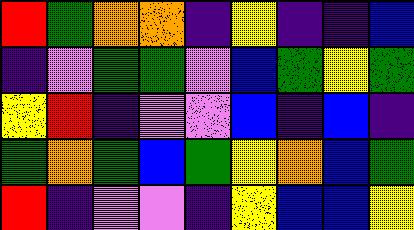[["red", "green", "orange", "orange", "indigo", "yellow", "indigo", "indigo", "blue"], ["indigo", "violet", "green", "green", "violet", "blue", "green", "yellow", "green"], ["yellow", "red", "indigo", "violet", "violet", "blue", "indigo", "blue", "indigo"], ["green", "orange", "green", "blue", "green", "yellow", "orange", "blue", "green"], ["red", "indigo", "violet", "violet", "indigo", "yellow", "blue", "blue", "yellow"]]